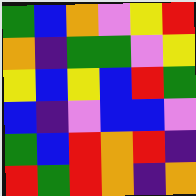[["green", "blue", "orange", "violet", "yellow", "red"], ["orange", "indigo", "green", "green", "violet", "yellow"], ["yellow", "blue", "yellow", "blue", "red", "green"], ["blue", "indigo", "violet", "blue", "blue", "violet"], ["green", "blue", "red", "orange", "red", "indigo"], ["red", "green", "red", "orange", "indigo", "orange"]]